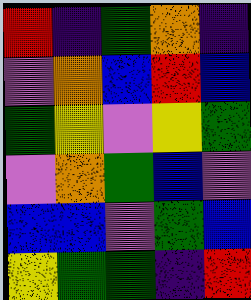[["red", "indigo", "green", "orange", "indigo"], ["violet", "orange", "blue", "red", "blue"], ["green", "yellow", "violet", "yellow", "green"], ["violet", "orange", "green", "blue", "violet"], ["blue", "blue", "violet", "green", "blue"], ["yellow", "green", "green", "indigo", "red"]]